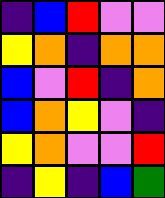[["indigo", "blue", "red", "violet", "violet"], ["yellow", "orange", "indigo", "orange", "orange"], ["blue", "violet", "red", "indigo", "orange"], ["blue", "orange", "yellow", "violet", "indigo"], ["yellow", "orange", "violet", "violet", "red"], ["indigo", "yellow", "indigo", "blue", "green"]]